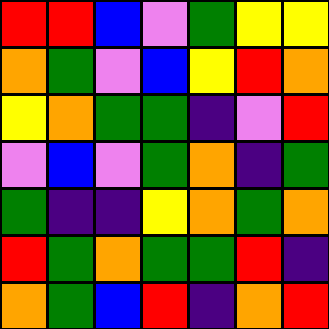[["red", "red", "blue", "violet", "green", "yellow", "yellow"], ["orange", "green", "violet", "blue", "yellow", "red", "orange"], ["yellow", "orange", "green", "green", "indigo", "violet", "red"], ["violet", "blue", "violet", "green", "orange", "indigo", "green"], ["green", "indigo", "indigo", "yellow", "orange", "green", "orange"], ["red", "green", "orange", "green", "green", "red", "indigo"], ["orange", "green", "blue", "red", "indigo", "orange", "red"]]